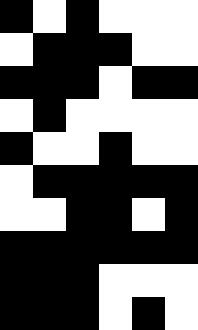[["black", "white", "black", "white", "white", "white"], ["white", "black", "black", "black", "white", "white"], ["black", "black", "black", "white", "black", "black"], ["white", "black", "white", "white", "white", "white"], ["black", "white", "white", "black", "white", "white"], ["white", "black", "black", "black", "black", "black"], ["white", "white", "black", "black", "white", "black"], ["black", "black", "black", "black", "black", "black"], ["black", "black", "black", "white", "white", "white"], ["black", "black", "black", "white", "black", "white"]]